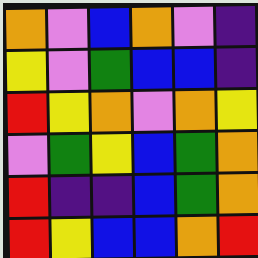[["orange", "violet", "blue", "orange", "violet", "indigo"], ["yellow", "violet", "green", "blue", "blue", "indigo"], ["red", "yellow", "orange", "violet", "orange", "yellow"], ["violet", "green", "yellow", "blue", "green", "orange"], ["red", "indigo", "indigo", "blue", "green", "orange"], ["red", "yellow", "blue", "blue", "orange", "red"]]